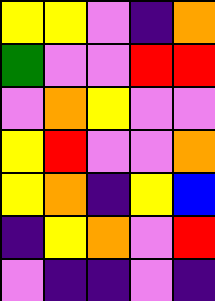[["yellow", "yellow", "violet", "indigo", "orange"], ["green", "violet", "violet", "red", "red"], ["violet", "orange", "yellow", "violet", "violet"], ["yellow", "red", "violet", "violet", "orange"], ["yellow", "orange", "indigo", "yellow", "blue"], ["indigo", "yellow", "orange", "violet", "red"], ["violet", "indigo", "indigo", "violet", "indigo"]]